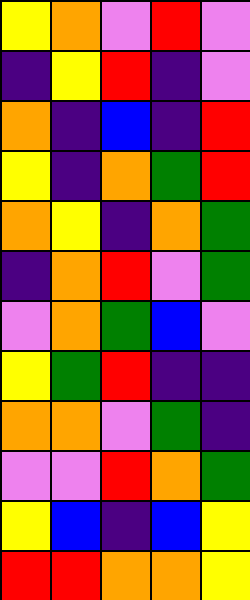[["yellow", "orange", "violet", "red", "violet"], ["indigo", "yellow", "red", "indigo", "violet"], ["orange", "indigo", "blue", "indigo", "red"], ["yellow", "indigo", "orange", "green", "red"], ["orange", "yellow", "indigo", "orange", "green"], ["indigo", "orange", "red", "violet", "green"], ["violet", "orange", "green", "blue", "violet"], ["yellow", "green", "red", "indigo", "indigo"], ["orange", "orange", "violet", "green", "indigo"], ["violet", "violet", "red", "orange", "green"], ["yellow", "blue", "indigo", "blue", "yellow"], ["red", "red", "orange", "orange", "yellow"]]